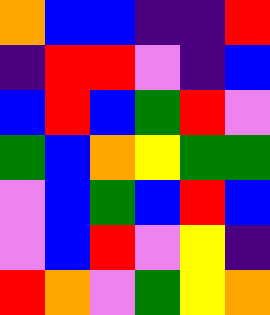[["orange", "blue", "blue", "indigo", "indigo", "red"], ["indigo", "red", "red", "violet", "indigo", "blue"], ["blue", "red", "blue", "green", "red", "violet"], ["green", "blue", "orange", "yellow", "green", "green"], ["violet", "blue", "green", "blue", "red", "blue"], ["violet", "blue", "red", "violet", "yellow", "indigo"], ["red", "orange", "violet", "green", "yellow", "orange"]]